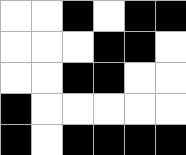[["white", "white", "black", "white", "black", "black"], ["white", "white", "white", "black", "black", "white"], ["white", "white", "black", "black", "white", "white"], ["black", "white", "white", "white", "white", "white"], ["black", "white", "black", "black", "black", "black"]]